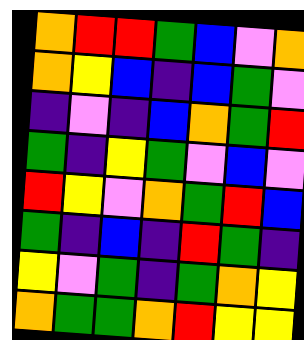[["orange", "red", "red", "green", "blue", "violet", "orange"], ["orange", "yellow", "blue", "indigo", "blue", "green", "violet"], ["indigo", "violet", "indigo", "blue", "orange", "green", "red"], ["green", "indigo", "yellow", "green", "violet", "blue", "violet"], ["red", "yellow", "violet", "orange", "green", "red", "blue"], ["green", "indigo", "blue", "indigo", "red", "green", "indigo"], ["yellow", "violet", "green", "indigo", "green", "orange", "yellow"], ["orange", "green", "green", "orange", "red", "yellow", "yellow"]]